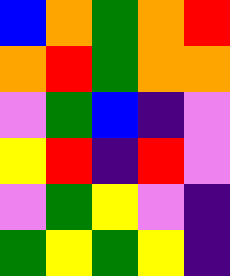[["blue", "orange", "green", "orange", "red"], ["orange", "red", "green", "orange", "orange"], ["violet", "green", "blue", "indigo", "violet"], ["yellow", "red", "indigo", "red", "violet"], ["violet", "green", "yellow", "violet", "indigo"], ["green", "yellow", "green", "yellow", "indigo"]]